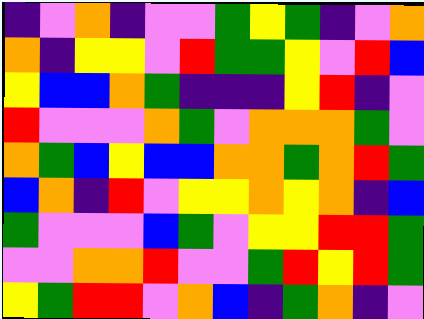[["indigo", "violet", "orange", "indigo", "violet", "violet", "green", "yellow", "green", "indigo", "violet", "orange"], ["orange", "indigo", "yellow", "yellow", "violet", "red", "green", "green", "yellow", "violet", "red", "blue"], ["yellow", "blue", "blue", "orange", "green", "indigo", "indigo", "indigo", "yellow", "red", "indigo", "violet"], ["red", "violet", "violet", "violet", "orange", "green", "violet", "orange", "orange", "orange", "green", "violet"], ["orange", "green", "blue", "yellow", "blue", "blue", "orange", "orange", "green", "orange", "red", "green"], ["blue", "orange", "indigo", "red", "violet", "yellow", "yellow", "orange", "yellow", "orange", "indigo", "blue"], ["green", "violet", "violet", "violet", "blue", "green", "violet", "yellow", "yellow", "red", "red", "green"], ["violet", "violet", "orange", "orange", "red", "violet", "violet", "green", "red", "yellow", "red", "green"], ["yellow", "green", "red", "red", "violet", "orange", "blue", "indigo", "green", "orange", "indigo", "violet"]]